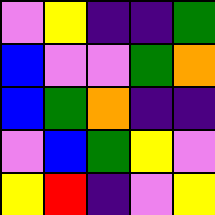[["violet", "yellow", "indigo", "indigo", "green"], ["blue", "violet", "violet", "green", "orange"], ["blue", "green", "orange", "indigo", "indigo"], ["violet", "blue", "green", "yellow", "violet"], ["yellow", "red", "indigo", "violet", "yellow"]]